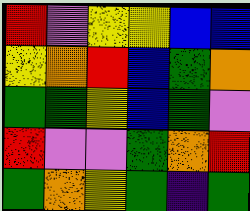[["red", "violet", "yellow", "yellow", "blue", "blue"], ["yellow", "orange", "red", "blue", "green", "orange"], ["green", "green", "yellow", "blue", "green", "violet"], ["red", "violet", "violet", "green", "orange", "red"], ["green", "orange", "yellow", "green", "indigo", "green"]]